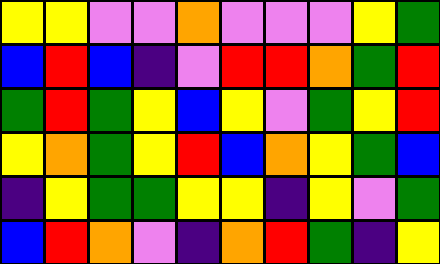[["yellow", "yellow", "violet", "violet", "orange", "violet", "violet", "violet", "yellow", "green"], ["blue", "red", "blue", "indigo", "violet", "red", "red", "orange", "green", "red"], ["green", "red", "green", "yellow", "blue", "yellow", "violet", "green", "yellow", "red"], ["yellow", "orange", "green", "yellow", "red", "blue", "orange", "yellow", "green", "blue"], ["indigo", "yellow", "green", "green", "yellow", "yellow", "indigo", "yellow", "violet", "green"], ["blue", "red", "orange", "violet", "indigo", "orange", "red", "green", "indigo", "yellow"]]